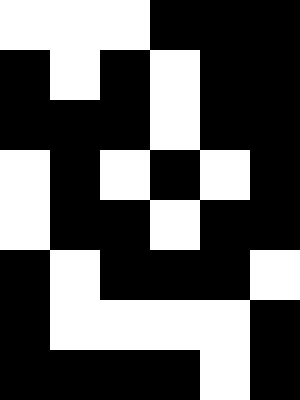[["white", "white", "white", "black", "black", "black"], ["black", "white", "black", "white", "black", "black"], ["black", "black", "black", "white", "black", "black"], ["white", "black", "white", "black", "white", "black"], ["white", "black", "black", "white", "black", "black"], ["black", "white", "black", "black", "black", "white"], ["black", "white", "white", "white", "white", "black"], ["black", "black", "black", "black", "white", "black"]]